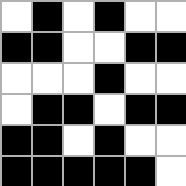[["white", "black", "white", "black", "white", "white"], ["black", "black", "white", "white", "black", "black"], ["white", "white", "white", "black", "white", "white"], ["white", "black", "black", "white", "black", "black"], ["black", "black", "white", "black", "white", "white"], ["black", "black", "black", "black", "black", "white"]]